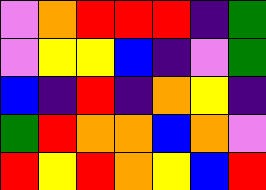[["violet", "orange", "red", "red", "red", "indigo", "green"], ["violet", "yellow", "yellow", "blue", "indigo", "violet", "green"], ["blue", "indigo", "red", "indigo", "orange", "yellow", "indigo"], ["green", "red", "orange", "orange", "blue", "orange", "violet"], ["red", "yellow", "red", "orange", "yellow", "blue", "red"]]